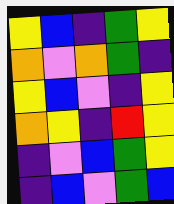[["yellow", "blue", "indigo", "green", "yellow"], ["orange", "violet", "orange", "green", "indigo"], ["yellow", "blue", "violet", "indigo", "yellow"], ["orange", "yellow", "indigo", "red", "yellow"], ["indigo", "violet", "blue", "green", "yellow"], ["indigo", "blue", "violet", "green", "blue"]]